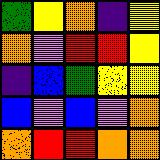[["green", "yellow", "orange", "indigo", "yellow"], ["orange", "violet", "red", "red", "yellow"], ["indigo", "blue", "green", "yellow", "yellow"], ["blue", "violet", "blue", "violet", "orange"], ["orange", "red", "red", "orange", "orange"]]